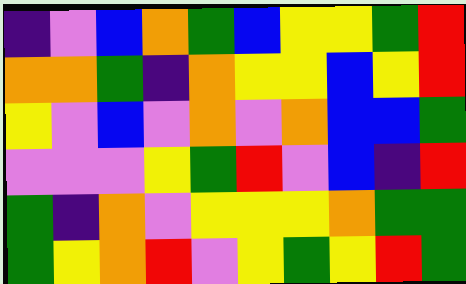[["indigo", "violet", "blue", "orange", "green", "blue", "yellow", "yellow", "green", "red"], ["orange", "orange", "green", "indigo", "orange", "yellow", "yellow", "blue", "yellow", "red"], ["yellow", "violet", "blue", "violet", "orange", "violet", "orange", "blue", "blue", "green"], ["violet", "violet", "violet", "yellow", "green", "red", "violet", "blue", "indigo", "red"], ["green", "indigo", "orange", "violet", "yellow", "yellow", "yellow", "orange", "green", "green"], ["green", "yellow", "orange", "red", "violet", "yellow", "green", "yellow", "red", "green"]]